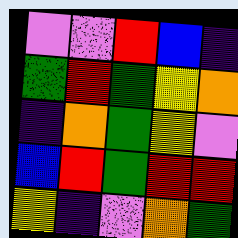[["violet", "violet", "red", "blue", "indigo"], ["green", "red", "green", "yellow", "orange"], ["indigo", "orange", "green", "yellow", "violet"], ["blue", "red", "green", "red", "red"], ["yellow", "indigo", "violet", "orange", "green"]]